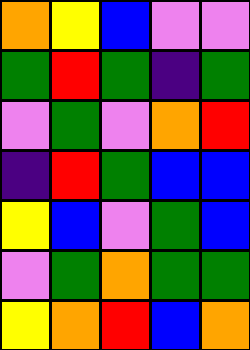[["orange", "yellow", "blue", "violet", "violet"], ["green", "red", "green", "indigo", "green"], ["violet", "green", "violet", "orange", "red"], ["indigo", "red", "green", "blue", "blue"], ["yellow", "blue", "violet", "green", "blue"], ["violet", "green", "orange", "green", "green"], ["yellow", "orange", "red", "blue", "orange"]]